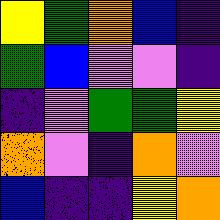[["yellow", "green", "orange", "blue", "indigo"], ["green", "blue", "violet", "violet", "indigo"], ["indigo", "violet", "green", "green", "yellow"], ["orange", "violet", "indigo", "orange", "violet"], ["blue", "indigo", "indigo", "yellow", "orange"]]